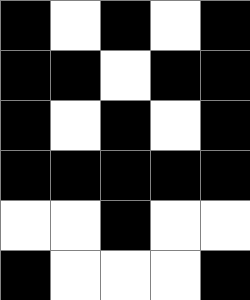[["black", "white", "black", "white", "black"], ["black", "black", "white", "black", "black"], ["black", "white", "black", "white", "black"], ["black", "black", "black", "black", "black"], ["white", "white", "black", "white", "white"], ["black", "white", "white", "white", "black"]]